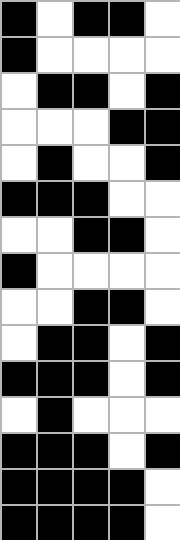[["black", "white", "black", "black", "white"], ["black", "white", "white", "white", "white"], ["white", "black", "black", "white", "black"], ["white", "white", "white", "black", "black"], ["white", "black", "white", "white", "black"], ["black", "black", "black", "white", "white"], ["white", "white", "black", "black", "white"], ["black", "white", "white", "white", "white"], ["white", "white", "black", "black", "white"], ["white", "black", "black", "white", "black"], ["black", "black", "black", "white", "black"], ["white", "black", "white", "white", "white"], ["black", "black", "black", "white", "black"], ["black", "black", "black", "black", "white"], ["black", "black", "black", "black", "white"]]